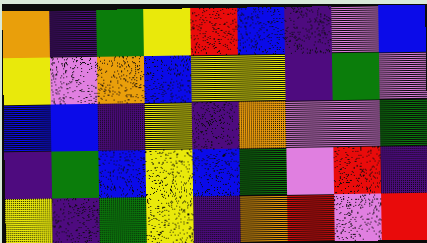[["orange", "indigo", "green", "yellow", "red", "blue", "indigo", "violet", "blue"], ["yellow", "violet", "orange", "blue", "yellow", "yellow", "indigo", "green", "violet"], ["blue", "blue", "indigo", "yellow", "indigo", "orange", "violet", "violet", "green"], ["indigo", "green", "blue", "yellow", "blue", "green", "violet", "red", "indigo"], ["yellow", "indigo", "green", "yellow", "indigo", "orange", "red", "violet", "red"]]